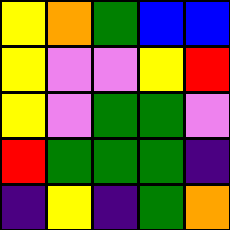[["yellow", "orange", "green", "blue", "blue"], ["yellow", "violet", "violet", "yellow", "red"], ["yellow", "violet", "green", "green", "violet"], ["red", "green", "green", "green", "indigo"], ["indigo", "yellow", "indigo", "green", "orange"]]